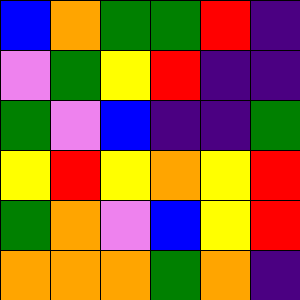[["blue", "orange", "green", "green", "red", "indigo"], ["violet", "green", "yellow", "red", "indigo", "indigo"], ["green", "violet", "blue", "indigo", "indigo", "green"], ["yellow", "red", "yellow", "orange", "yellow", "red"], ["green", "orange", "violet", "blue", "yellow", "red"], ["orange", "orange", "orange", "green", "orange", "indigo"]]